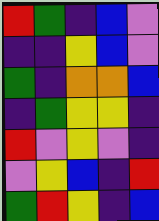[["red", "green", "indigo", "blue", "violet"], ["indigo", "indigo", "yellow", "blue", "violet"], ["green", "indigo", "orange", "orange", "blue"], ["indigo", "green", "yellow", "yellow", "indigo"], ["red", "violet", "yellow", "violet", "indigo"], ["violet", "yellow", "blue", "indigo", "red"], ["green", "red", "yellow", "indigo", "blue"]]